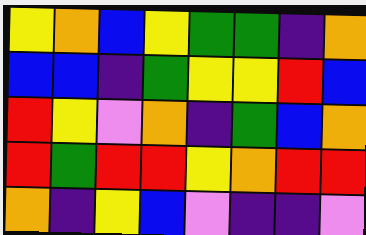[["yellow", "orange", "blue", "yellow", "green", "green", "indigo", "orange"], ["blue", "blue", "indigo", "green", "yellow", "yellow", "red", "blue"], ["red", "yellow", "violet", "orange", "indigo", "green", "blue", "orange"], ["red", "green", "red", "red", "yellow", "orange", "red", "red"], ["orange", "indigo", "yellow", "blue", "violet", "indigo", "indigo", "violet"]]